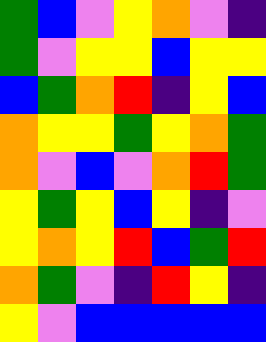[["green", "blue", "violet", "yellow", "orange", "violet", "indigo"], ["green", "violet", "yellow", "yellow", "blue", "yellow", "yellow"], ["blue", "green", "orange", "red", "indigo", "yellow", "blue"], ["orange", "yellow", "yellow", "green", "yellow", "orange", "green"], ["orange", "violet", "blue", "violet", "orange", "red", "green"], ["yellow", "green", "yellow", "blue", "yellow", "indigo", "violet"], ["yellow", "orange", "yellow", "red", "blue", "green", "red"], ["orange", "green", "violet", "indigo", "red", "yellow", "indigo"], ["yellow", "violet", "blue", "blue", "blue", "blue", "blue"]]